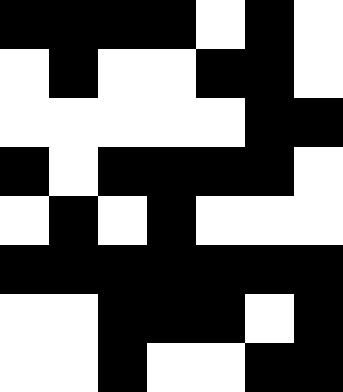[["black", "black", "black", "black", "white", "black", "white"], ["white", "black", "white", "white", "black", "black", "white"], ["white", "white", "white", "white", "white", "black", "black"], ["black", "white", "black", "black", "black", "black", "white"], ["white", "black", "white", "black", "white", "white", "white"], ["black", "black", "black", "black", "black", "black", "black"], ["white", "white", "black", "black", "black", "white", "black"], ["white", "white", "black", "white", "white", "black", "black"]]